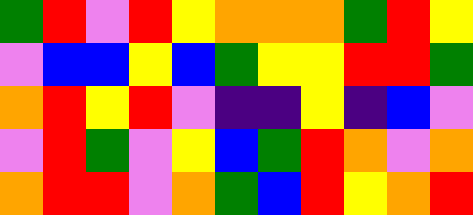[["green", "red", "violet", "red", "yellow", "orange", "orange", "orange", "green", "red", "yellow"], ["violet", "blue", "blue", "yellow", "blue", "green", "yellow", "yellow", "red", "red", "green"], ["orange", "red", "yellow", "red", "violet", "indigo", "indigo", "yellow", "indigo", "blue", "violet"], ["violet", "red", "green", "violet", "yellow", "blue", "green", "red", "orange", "violet", "orange"], ["orange", "red", "red", "violet", "orange", "green", "blue", "red", "yellow", "orange", "red"]]